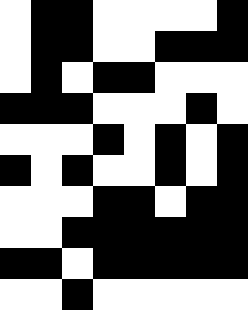[["white", "black", "black", "white", "white", "white", "white", "black"], ["white", "black", "black", "white", "white", "black", "black", "black"], ["white", "black", "white", "black", "black", "white", "white", "white"], ["black", "black", "black", "white", "white", "white", "black", "white"], ["white", "white", "white", "black", "white", "black", "white", "black"], ["black", "white", "black", "white", "white", "black", "white", "black"], ["white", "white", "white", "black", "black", "white", "black", "black"], ["white", "white", "black", "black", "black", "black", "black", "black"], ["black", "black", "white", "black", "black", "black", "black", "black"], ["white", "white", "black", "white", "white", "white", "white", "white"]]